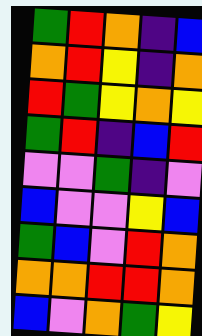[["green", "red", "orange", "indigo", "blue"], ["orange", "red", "yellow", "indigo", "orange"], ["red", "green", "yellow", "orange", "yellow"], ["green", "red", "indigo", "blue", "red"], ["violet", "violet", "green", "indigo", "violet"], ["blue", "violet", "violet", "yellow", "blue"], ["green", "blue", "violet", "red", "orange"], ["orange", "orange", "red", "red", "orange"], ["blue", "violet", "orange", "green", "yellow"]]